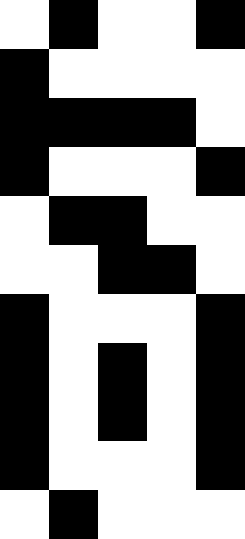[["white", "black", "white", "white", "black"], ["black", "white", "white", "white", "white"], ["black", "black", "black", "black", "white"], ["black", "white", "white", "white", "black"], ["white", "black", "black", "white", "white"], ["white", "white", "black", "black", "white"], ["black", "white", "white", "white", "black"], ["black", "white", "black", "white", "black"], ["black", "white", "black", "white", "black"], ["black", "white", "white", "white", "black"], ["white", "black", "white", "white", "white"]]